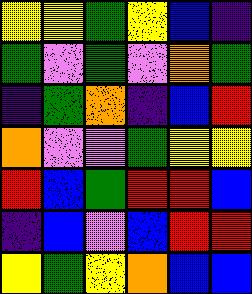[["yellow", "yellow", "green", "yellow", "blue", "indigo"], ["green", "violet", "green", "violet", "orange", "green"], ["indigo", "green", "orange", "indigo", "blue", "red"], ["orange", "violet", "violet", "green", "yellow", "yellow"], ["red", "blue", "green", "red", "red", "blue"], ["indigo", "blue", "violet", "blue", "red", "red"], ["yellow", "green", "yellow", "orange", "blue", "blue"]]